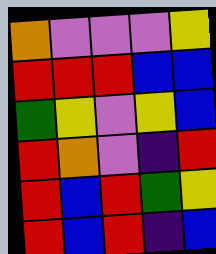[["orange", "violet", "violet", "violet", "yellow"], ["red", "red", "red", "blue", "blue"], ["green", "yellow", "violet", "yellow", "blue"], ["red", "orange", "violet", "indigo", "red"], ["red", "blue", "red", "green", "yellow"], ["red", "blue", "red", "indigo", "blue"]]